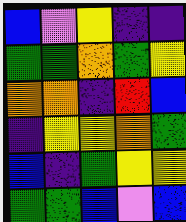[["blue", "violet", "yellow", "indigo", "indigo"], ["green", "green", "orange", "green", "yellow"], ["orange", "orange", "indigo", "red", "blue"], ["indigo", "yellow", "yellow", "orange", "green"], ["blue", "indigo", "green", "yellow", "yellow"], ["green", "green", "blue", "violet", "blue"]]